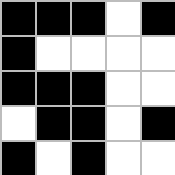[["black", "black", "black", "white", "black"], ["black", "white", "white", "white", "white"], ["black", "black", "black", "white", "white"], ["white", "black", "black", "white", "black"], ["black", "white", "black", "white", "white"]]